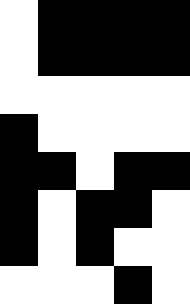[["white", "black", "black", "black", "black"], ["white", "black", "black", "black", "black"], ["white", "white", "white", "white", "white"], ["black", "white", "white", "white", "white"], ["black", "black", "white", "black", "black"], ["black", "white", "black", "black", "white"], ["black", "white", "black", "white", "white"], ["white", "white", "white", "black", "white"]]